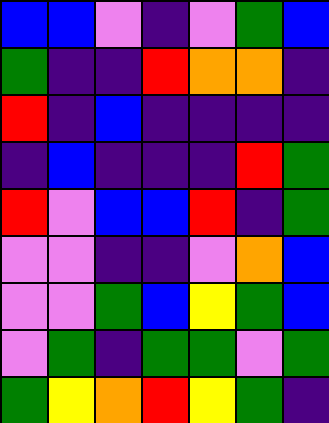[["blue", "blue", "violet", "indigo", "violet", "green", "blue"], ["green", "indigo", "indigo", "red", "orange", "orange", "indigo"], ["red", "indigo", "blue", "indigo", "indigo", "indigo", "indigo"], ["indigo", "blue", "indigo", "indigo", "indigo", "red", "green"], ["red", "violet", "blue", "blue", "red", "indigo", "green"], ["violet", "violet", "indigo", "indigo", "violet", "orange", "blue"], ["violet", "violet", "green", "blue", "yellow", "green", "blue"], ["violet", "green", "indigo", "green", "green", "violet", "green"], ["green", "yellow", "orange", "red", "yellow", "green", "indigo"]]